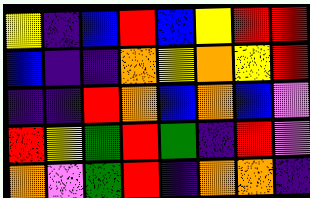[["yellow", "indigo", "blue", "red", "blue", "yellow", "red", "red"], ["blue", "indigo", "indigo", "orange", "yellow", "orange", "yellow", "red"], ["indigo", "indigo", "red", "orange", "blue", "orange", "blue", "violet"], ["red", "yellow", "green", "red", "green", "indigo", "red", "violet"], ["orange", "violet", "green", "red", "indigo", "orange", "orange", "indigo"]]